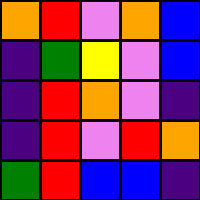[["orange", "red", "violet", "orange", "blue"], ["indigo", "green", "yellow", "violet", "blue"], ["indigo", "red", "orange", "violet", "indigo"], ["indigo", "red", "violet", "red", "orange"], ["green", "red", "blue", "blue", "indigo"]]